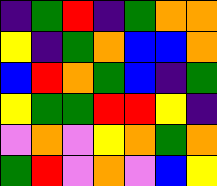[["indigo", "green", "red", "indigo", "green", "orange", "orange"], ["yellow", "indigo", "green", "orange", "blue", "blue", "orange"], ["blue", "red", "orange", "green", "blue", "indigo", "green"], ["yellow", "green", "green", "red", "red", "yellow", "indigo"], ["violet", "orange", "violet", "yellow", "orange", "green", "orange"], ["green", "red", "violet", "orange", "violet", "blue", "yellow"]]